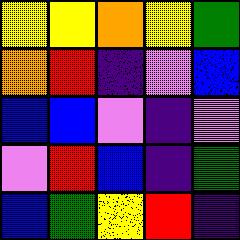[["yellow", "yellow", "orange", "yellow", "green"], ["orange", "red", "indigo", "violet", "blue"], ["blue", "blue", "violet", "indigo", "violet"], ["violet", "red", "blue", "indigo", "green"], ["blue", "green", "yellow", "red", "indigo"]]